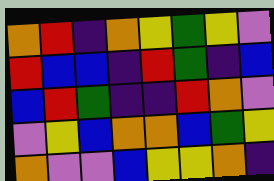[["orange", "red", "indigo", "orange", "yellow", "green", "yellow", "violet"], ["red", "blue", "blue", "indigo", "red", "green", "indigo", "blue"], ["blue", "red", "green", "indigo", "indigo", "red", "orange", "violet"], ["violet", "yellow", "blue", "orange", "orange", "blue", "green", "yellow"], ["orange", "violet", "violet", "blue", "yellow", "yellow", "orange", "indigo"]]